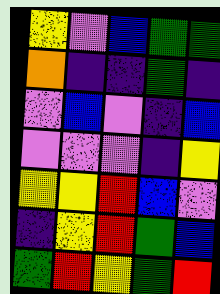[["yellow", "violet", "blue", "green", "green"], ["orange", "indigo", "indigo", "green", "indigo"], ["violet", "blue", "violet", "indigo", "blue"], ["violet", "violet", "violet", "indigo", "yellow"], ["yellow", "yellow", "red", "blue", "violet"], ["indigo", "yellow", "red", "green", "blue"], ["green", "red", "yellow", "green", "red"]]